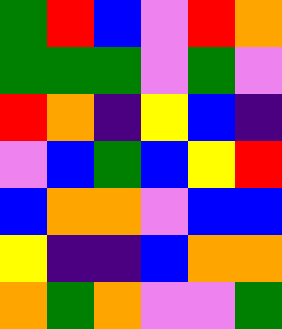[["green", "red", "blue", "violet", "red", "orange"], ["green", "green", "green", "violet", "green", "violet"], ["red", "orange", "indigo", "yellow", "blue", "indigo"], ["violet", "blue", "green", "blue", "yellow", "red"], ["blue", "orange", "orange", "violet", "blue", "blue"], ["yellow", "indigo", "indigo", "blue", "orange", "orange"], ["orange", "green", "orange", "violet", "violet", "green"]]